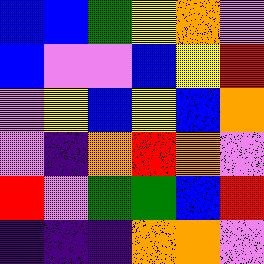[["blue", "blue", "green", "yellow", "orange", "violet"], ["blue", "violet", "violet", "blue", "yellow", "red"], ["violet", "yellow", "blue", "yellow", "blue", "orange"], ["violet", "indigo", "orange", "red", "orange", "violet"], ["red", "violet", "green", "green", "blue", "red"], ["indigo", "indigo", "indigo", "orange", "orange", "violet"]]